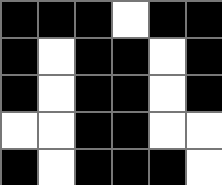[["black", "black", "black", "white", "black", "black"], ["black", "white", "black", "black", "white", "black"], ["black", "white", "black", "black", "white", "black"], ["white", "white", "black", "black", "white", "white"], ["black", "white", "black", "black", "black", "white"]]